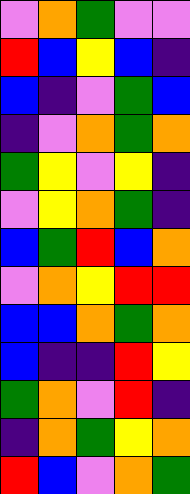[["violet", "orange", "green", "violet", "violet"], ["red", "blue", "yellow", "blue", "indigo"], ["blue", "indigo", "violet", "green", "blue"], ["indigo", "violet", "orange", "green", "orange"], ["green", "yellow", "violet", "yellow", "indigo"], ["violet", "yellow", "orange", "green", "indigo"], ["blue", "green", "red", "blue", "orange"], ["violet", "orange", "yellow", "red", "red"], ["blue", "blue", "orange", "green", "orange"], ["blue", "indigo", "indigo", "red", "yellow"], ["green", "orange", "violet", "red", "indigo"], ["indigo", "orange", "green", "yellow", "orange"], ["red", "blue", "violet", "orange", "green"]]